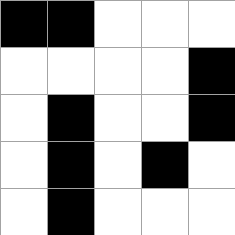[["black", "black", "white", "white", "white"], ["white", "white", "white", "white", "black"], ["white", "black", "white", "white", "black"], ["white", "black", "white", "black", "white"], ["white", "black", "white", "white", "white"]]